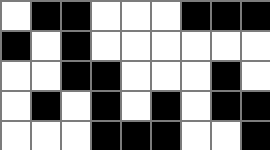[["white", "black", "black", "white", "white", "white", "black", "black", "black"], ["black", "white", "black", "white", "white", "white", "white", "white", "white"], ["white", "white", "black", "black", "white", "white", "white", "black", "white"], ["white", "black", "white", "black", "white", "black", "white", "black", "black"], ["white", "white", "white", "black", "black", "black", "white", "white", "black"]]